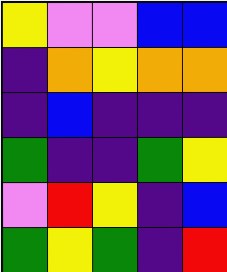[["yellow", "violet", "violet", "blue", "blue"], ["indigo", "orange", "yellow", "orange", "orange"], ["indigo", "blue", "indigo", "indigo", "indigo"], ["green", "indigo", "indigo", "green", "yellow"], ["violet", "red", "yellow", "indigo", "blue"], ["green", "yellow", "green", "indigo", "red"]]